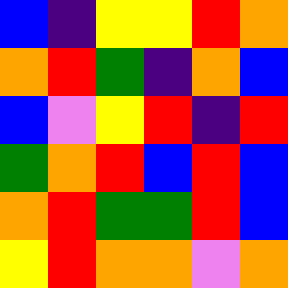[["blue", "indigo", "yellow", "yellow", "red", "orange"], ["orange", "red", "green", "indigo", "orange", "blue"], ["blue", "violet", "yellow", "red", "indigo", "red"], ["green", "orange", "red", "blue", "red", "blue"], ["orange", "red", "green", "green", "red", "blue"], ["yellow", "red", "orange", "orange", "violet", "orange"]]